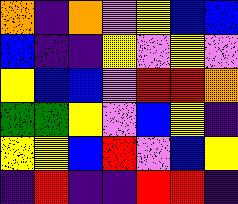[["orange", "indigo", "orange", "violet", "yellow", "blue", "blue"], ["blue", "indigo", "indigo", "yellow", "violet", "yellow", "violet"], ["yellow", "blue", "blue", "violet", "red", "red", "orange"], ["green", "green", "yellow", "violet", "blue", "yellow", "indigo"], ["yellow", "yellow", "blue", "red", "violet", "blue", "yellow"], ["indigo", "red", "indigo", "indigo", "red", "red", "indigo"]]